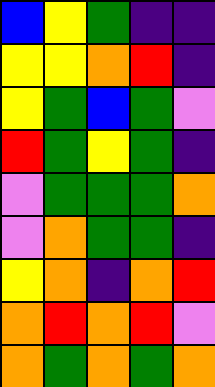[["blue", "yellow", "green", "indigo", "indigo"], ["yellow", "yellow", "orange", "red", "indigo"], ["yellow", "green", "blue", "green", "violet"], ["red", "green", "yellow", "green", "indigo"], ["violet", "green", "green", "green", "orange"], ["violet", "orange", "green", "green", "indigo"], ["yellow", "orange", "indigo", "orange", "red"], ["orange", "red", "orange", "red", "violet"], ["orange", "green", "orange", "green", "orange"]]